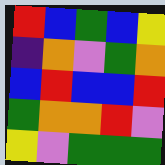[["red", "blue", "green", "blue", "yellow"], ["indigo", "orange", "violet", "green", "orange"], ["blue", "red", "blue", "blue", "red"], ["green", "orange", "orange", "red", "violet"], ["yellow", "violet", "green", "green", "green"]]